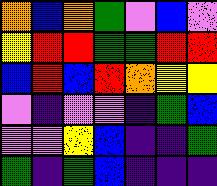[["orange", "blue", "orange", "green", "violet", "blue", "violet"], ["yellow", "red", "red", "green", "green", "red", "red"], ["blue", "red", "blue", "red", "orange", "yellow", "yellow"], ["violet", "indigo", "violet", "violet", "indigo", "green", "blue"], ["violet", "violet", "yellow", "blue", "indigo", "indigo", "green"], ["green", "indigo", "green", "blue", "indigo", "indigo", "indigo"]]